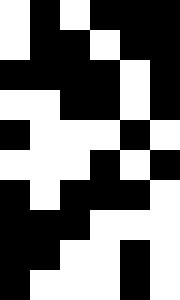[["white", "black", "white", "black", "black", "black"], ["white", "black", "black", "white", "black", "black"], ["black", "black", "black", "black", "white", "black"], ["white", "white", "black", "black", "white", "black"], ["black", "white", "white", "white", "black", "white"], ["white", "white", "white", "black", "white", "black"], ["black", "white", "black", "black", "black", "white"], ["black", "black", "black", "white", "white", "white"], ["black", "black", "white", "white", "black", "white"], ["black", "white", "white", "white", "black", "white"]]